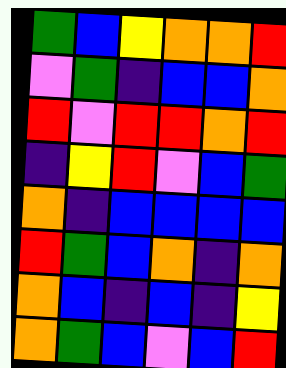[["green", "blue", "yellow", "orange", "orange", "red"], ["violet", "green", "indigo", "blue", "blue", "orange"], ["red", "violet", "red", "red", "orange", "red"], ["indigo", "yellow", "red", "violet", "blue", "green"], ["orange", "indigo", "blue", "blue", "blue", "blue"], ["red", "green", "blue", "orange", "indigo", "orange"], ["orange", "blue", "indigo", "blue", "indigo", "yellow"], ["orange", "green", "blue", "violet", "blue", "red"]]